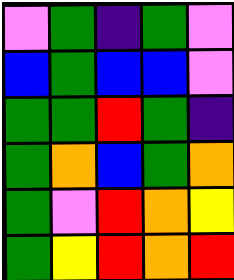[["violet", "green", "indigo", "green", "violet"], ["blue", "green", "blue", "blue", "violet"], ["green", "green", "red", "green", "indigo"], ["green", "orange", "blue", "green", "orange"], ["green", "violet", "red", "orange", "yellow"], ["green", "yellow", "red", "orange", "red"]]